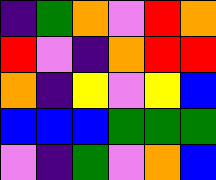[["indigo", "green", "orange", "violet", "red", "orange"], ["red", "violet", "indigo", "orange", "red", "red"], ["orange", "indigo", "yellow", "violet", "yellow", "blue"], ["blue", "blue", "blue", "green", "green", "green"], ["violet", "indigo", "green", "violet", "orange", "blue"]]